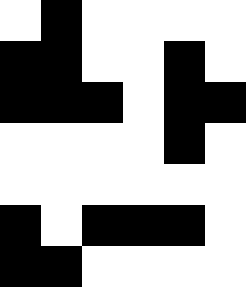[["white", "black", "white", "white", "white", "white"], ["black", "black", "white", "white", "black", "white"], ["black", "black", "black", "white", "black", "black"], ["white", "white", "white", "white", "black", "white"], ["white", "white", "white", "white", "white", "white"], ["black", "white", "black", "black", "black", "white"], ["black", "black", "white", "white", "white", "white"]]